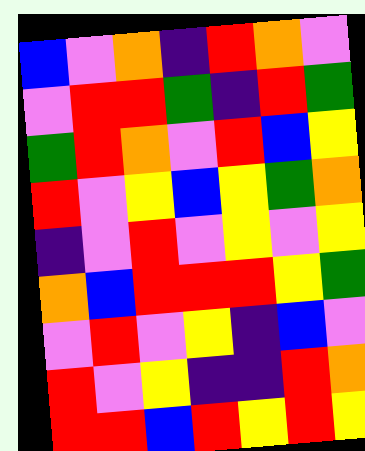[["blue", "violet", "orange", "indigo", "red", "orange", "violet"], ["violet", "red", "red", "green", "indigo", "red", "green"], ["green", "red", "orange", "violet", "red", "blue", "yellow"], ["red", "violet", "yellow", "blue", "yellow", "green", "orange"], ["indigo", "violet", "red", "violet", "yellow", "violet", "yellow"], ["orange", "blue", "red", "red", "red", "yellow", "green"], ["violet", "red", "violet", "yellow", "indigo", "blue", "violet"], ["red", "violet", "yellow", "indigo", "indigo", "red", "orange"], ["red", "red", "blue", "red", "yellow", "red", "yellow"]]